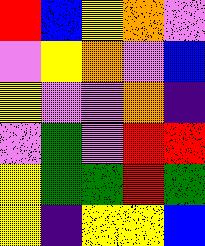[["red", "blue", "yellow", "orange", "violet"], ["violet", "yellow", "orange", "violet", "blue"], ["yellow", "violet", "violet", "orange", "indigo"], ["violet", "green", "violet", "red", "red"], ["yellow", "green", "green", "red", "green"], ["yellow", "indigo", "yellow", "yellow", "blue"]]